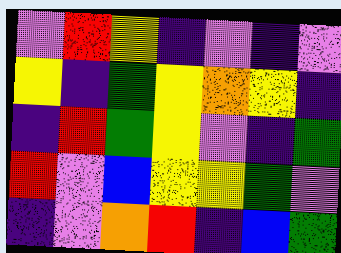[["violet", "red", "yellow", "indigo", "violet", "indigo", "violet"], ["yellow", "indigo", "green", "yellow", "orange", "yellow", "indigo"], ["indigo", "red", "green", "yellow", "violet", "indigo", "green"], ["red", "violet", "blue", "yellow", "yellow", "green", "violet"], ["indigo", "violet", "orange", "red", "indigo", "blue", "green"]]